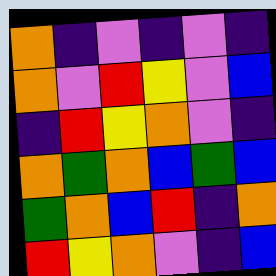[["orange", "indigo", "violet", "indigo", "violet", "indigo"], ["orange", "violet", "red", "yellow", "violet", "blue"], ["indigo", "red", "yellow", "orange", "violet", "indigo"], ["orange", "green", "orange", "blue", "green", "blue"], ["green", "orange", "blue", "red", "indigo", "orange"], ["red", "yellow", "orange", "violet", "indigo", "blue"]]